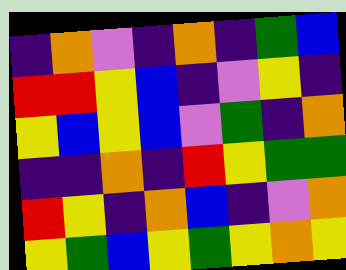[["indigo", "orange", "violet", "indigo", "orange", "indigo", "green", "blue"], ["red", "red", "yellow", "blue", "indigo", "violet", "yellow", "indigo"], ["yellow", "blue", "yellow", "blue", "violet", "green", "indigo", "orange"], ["indigo", "indigo", "orange", "indigo", "red", "yellow", "green", "green"], ["red", "yellow", "indigo", "orange", "blue", "indigo", "violet", "orange"], ["yellow", "green", "blue", "yellow", "green", "yellow", "orange", "yellow"]]